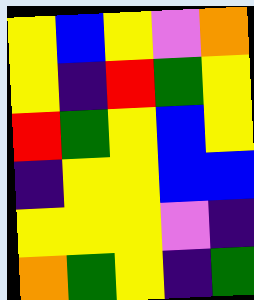[["yellow", "blue", "yellow", "violet", "orange"], ["yellow", "indigo", "red", "green", "yellow"], ["red", "green", "yellow", "blue", "yellow"], ["indigo", "yellow", "yellow", "blue", "blue"], ["yellow", "yellow", "yellow", "violet", "indigo"], ["orange", "green", "yellow", "indigo", "green"]]